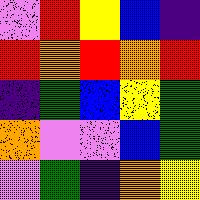[["violet", "red", "yellow", "blue", "indigo"], ["red", "orange", "red", "orange", "red"], ["indigo", "green", "blue", "yellow", "green"], ["orange", "violet", "violet", "blue", "green"], ["violet", "green", "indigo", "orange", "yellow"]]